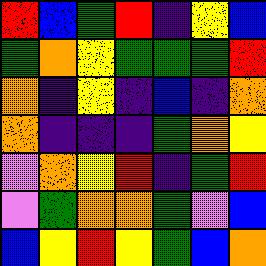[["red", "blue", "green", "red", "indigo", "yellow", "blue"], ["green", "orange", "yellow", "green", "green", "green", "red"], ["orange", "indigo", "yellow", "indigo", "blue", "indigo", "orange"], ["orange", "indigo", "indigo", "indigo", "green", "orange", "yellow"], ["violet", "orange", "yellow", "red", "indigo", "green", "red"], ["violet", "green", "orange", "orange", "green", "violet", "blue"], ["blue", "yellow", "red", "yellow", "green", "blue", "orange"]]